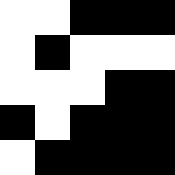[["white", "white", "black", "black", "black"], ["white", "black", "white", "white", "white"], ["white", "white", "white", "black", "black"], ["black", "white", "black", "black", "black"], ["white", "black", "black", "black", "black"]]